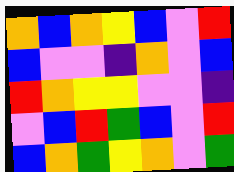[["orange", "blue", "orange", "yellow", "blue", "violet", "red"], ["blue", "violet", "violet", "indigo", "orange", "violet", "blue"], ["red", "orange", "yellow", "yellow", "violet", "violet", "indigo"], ["violet", "blue", "red", "green", "blue", "violet", "red"], ["blue", "orange", "green", "yellow", "orange", "violet", "green"]]